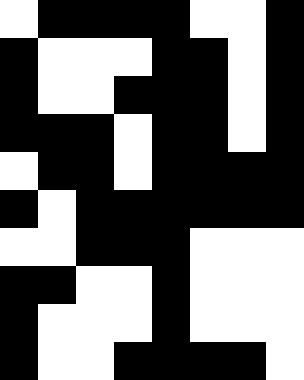[["white", "black", "black", "black", "black", "white", "white", "black"], ["black", "white", "white", "white", "black", "black", "white", "black"], ["black", "white", "white", "black", "black", "black", "white", "black"], ["black", "black", "black", "white", "black", "black", "white", "black"], ["white", "black", "black", "white", "black", "black", "black", "black"], ["black", "white", "black", "black", "black", "black", "black", "black"], ["white", "white", "black", "black", "black", "white", "white", "white"], ["black", "black", "white", "white", "black", "white", "white", "white"], ["black", "white", "white", "white", "black", "white", "white", "white"], ["black", "white", "white", "black", "black", "black", "black", "white"]]